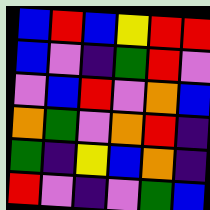[["blue", "red", "blue", "yellow", "red", "red"], ["blue", "violet", "indigo", "green", "red", "violet"], ["violet", "blue", "red", "violet", "orange", "blue"], ["orange", "green", "violet", "orange", "red", "indigo"], ["green", "indigo", "yellow", "blue", "orange", "indigo"], ["red", "violet", "indigo", "violet", "green", "blue"]]